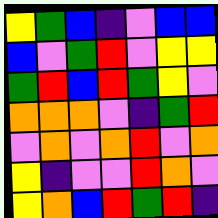[["yellow", "green", "blue", "indigo", "violet", "blue", "blue"], ["blue", "violet", "green", "red", "violet", "yellow", "yellow"], ["green", "red", "blue", "red", "green", "yellow", "violet"], ["orange", "orange", "orange", "violet", "indigo", "green", "red"], ["violet", "orange", "violet", "orange", "red", "violet", "orange"], ["yellow", "indigo", "violet", "violet", "red", "orange", "violet"], ["yellow", "orange", "blue", "red", "green", "red", "indigo"]]